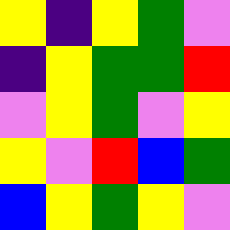[["yellow", "indigo", "yellow", "green", "violet"], ["indigo", "yellow", "green", "green", "red"], ["violet", "yellow", "green", "violet", "yellow"], ["yellow", "violet", "red", "blue", "green"], ["blue", "yellow", "green", "yellow", "violet"]]